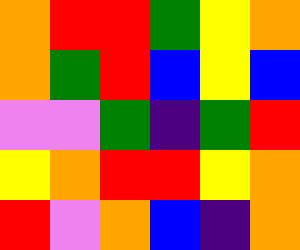[["orange", "red", "red", "green", "yellow", "orange"], ["orange", "green", "red", "blue", "yellow", "blue"], ["violet", "violet", "green", "indigo", "green", "red"], ["yellow", "orange", "red", "red", "yellow", "orange"], ["red", "violet", "orange", "blue", "indigo", "orange"]]